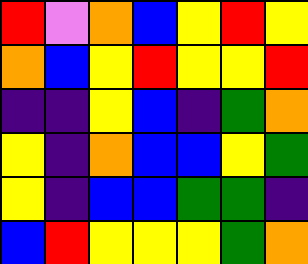[["red", "violet", "orange", "blue", "yellow", "red", "yellow"], ["orange", "blue", "yellow", "red", "yellow", "yellow", "red"], ["indigo", "indigo", "yellow", "blue", "indigo", "green", "orange"], ["yellow", "indigo", "orange", "blue", "blue", "yellow", "green"], ["yellow", "indigo", "blue", "blue", "green", "green", "indigo"], ["blue", "red", "yellow", "yellow", "yellow", "green", "orange"]]